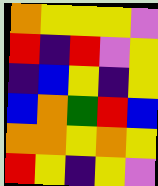[["orange", "yellow", "yellow", "yellow", "violet"], ["red", "indigo", "red", "violet", "yellow"], ["indigo", "blue", "yellow", "indigo", "yellow"], ["blue", "orange", "green", "red", "blue"], ["orange", "orange", "yellow", "orange", "yellow"], ["red", "yellow", "indigo", "yellow", "violet"]]